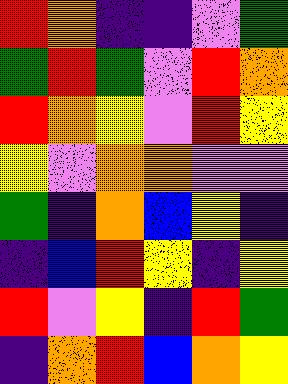[["red", "orange", "indigo", "indigo", "violet", "green"], ["green", "red", "green", "violet", "red", "orange"], ["red", "orange", "yellow", "violet", "red", "yellow"], ["yellow", "violet", "orange", "orange", "violet", "violet"], ["green", "indigo", "orange", "blue", "yellow", "indigo"], ["indigo", "blue", "red", "yellow", "indigo", "yellow"], ["red", "violet", "yellow", "indigo", "red", "green"], ["indigo", "orange", "red", "blue", "orange", "yellow"]]